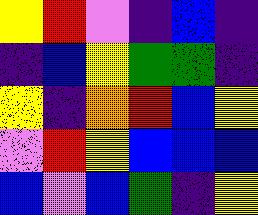[["yellow", "red", "violet", "indigo", "blue", "indigo"], ["indigo", "blue", "yellow", "green", "green", "indigo"], ["yellow", "indigo", "orange", "red", "blue", "yellow"], ["violet", "red", "yellow", "blue", "blue", "blue"], ["blue", "violet", "blue", "green", "indigo", "yellow"]]